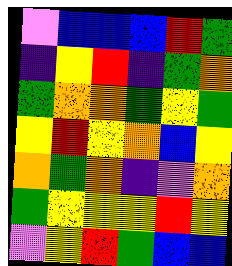[["violet", "blue", "blue", "blue", "red", "green"], ["indigo", "yellow", "red", "indigo", "green", "orange"], ["green", "orange", "orange", "green", "yellow", "green"], ["yellow", "red", "yellow", "orange", "blue", "yellow"], ["orange", "green", "orange", "indigo", "violet", "orange"], ["green", "yellow", "yellow", "yellow", "red", "yellow"], ["violet", "yellow", "red", "green", "blue", "blue"]]